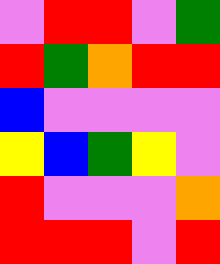[["violet", "red", "red", "violet", "green"], ["red", "green", "orange", "red", "red"], ["blue", "violet", "violet", "violet", "violet"], ["yellow", "blue", "green", "yellow", "violet"], ["red", "violet", "violet", "violet", "orange"], ["red", "red", "red", "violet", "red"]]